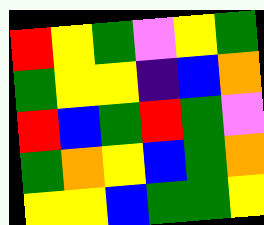[["red", "yellow", "green", "violet", "yellow", "green"], ["green", "yellow", "yellow", "indigo", "blue", "orange"], ["red", "blue", "green", "red", "green", "violet"], ["green", "orange", "yellow", "blue", "green", "orange"], ["yellow", "yellow", "blue", "green", "green", "yellow"]]